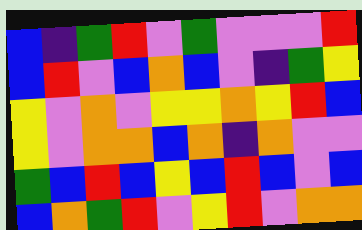[["blue", "indigo", "green", "red", "violet", "green", "violet", "violet", "violet", "red"], ["blue", "red", "violet", "blue", "orange", "blue", "violet", "indigo", "green", "yellow"], ["yellow", "violet", "orange", "violet", "yellow", "yellow", "orange", "yellow", "red", "blue"], ["yellow", "violet", "orange", "orange", "blue", "orange", "indigo", "orange", "violet", "violet"], ["green", "blue", "red", "blue", "yellow", "blue", "red", "blue", "violet", "blue"], ["blue", "orange", "green", "red", "violet", "yellow", "red", "violet", "orange", "orange"]]